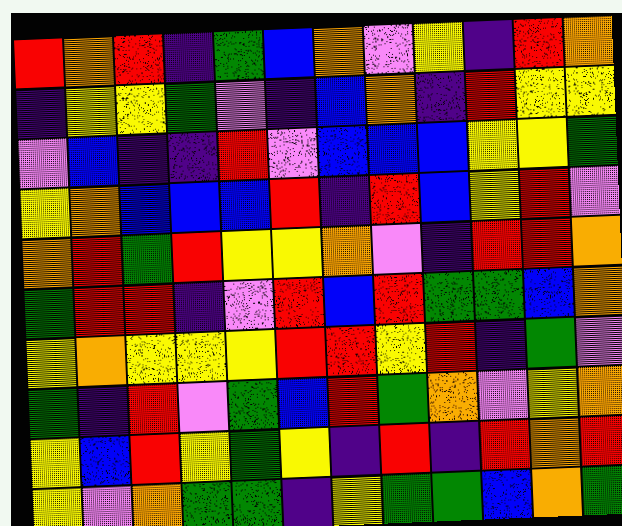[["red", "orange", "red", "indigo", "green", "blue", "orange", "violet", "yellow", "indigo", "red", "orange"], ["indigo", "yellow", "yellow", "green", "violet", "indigo", "blue", "orange", "indigo", "red", "yellow", "yellow"], ["violet", "blue", "indigo", "indigo", "red", "violet", "blue", "blue", "blue", "yellow", "yellow", "green"], ["yellow", "orange", "blue", "blue", "blue", "red", "indigo", "red", "blue", "yellow", "red", "violet"], ["orange", "red", "green", "red", "yellow", "yellow", "orange", "violet", "indigo", "red", "red", "orange"], ["green", "red", "red", "indigo", "violet", "red", "blue", "red", "green", "green", "blue", "orange"], ["yellow", "orange", "yellow", "yellow", "yellow", "red", "red", "yellow", "red", "indigo", "green", "violet"], ["green", "indigo", "red", "violet", "green", "blue", "red", "green", "orange", "violet", "yellow", "orange"], ["yellow", "blue", "red", "yellow", "green", "yellow", "indigo", "red", "indigo", "red", "orange", "red"], ["yellow", "violet", "orange", "green", "green", "indigo", "yellow", "green", "green", "blue", "orange", "green"]]